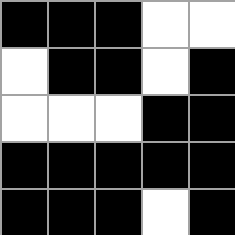[["black", "black", "black", "white", "white"], ["white", "black", "black", "white", "black"], ["white", "white", "white", "black", "black"], ["black", "black", "black", "black", "black"], ["black", "black", "black", "white", "black"]]